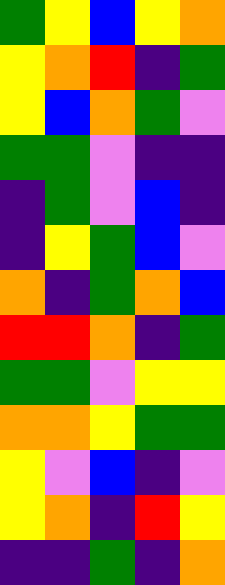[["green", "yellow", "blue", "yellow", "orange"], ["yellow", "orange", "red", "indigo", "green"], ["yellow", "blue", "orange", "green", "violet"], ["green", "green", "violet", "indigo", "indigo"], ["indigo", "green", "violet", "blue", "indigo"], ["indigo", "yellow", "green", "blue", "violet"], ["orange", "indigo", "green", "orange", "blue"], ["red", "red", "orange", "indigo", "green"], ["green", "green", "violet", "yellow", "yellow"], ["orange", "orange", "yellow", "green", "green"], ["yellow", "violet", "blue", "indigo", "violet"], ["yellow", "orange", "indigo", "red", "yellow"], ["indigo", "indigo", "green", "indigo", "orange"]]